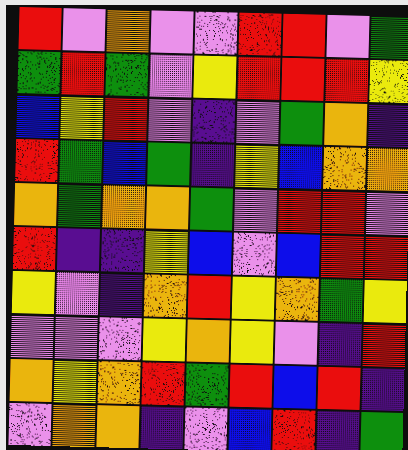[["red", "violet", "orange", "violet", "violet", "red", "red", "violet", "green"], ["green", "red", "green", "violet", "yellow", "red", "red", "red", "yellow"], ["blue", "yellow", "red", "violet", "indigo", "violet", "green", "orange", "indigo"], ["red", "green", "blue", "green", "indigo", "yellow", "blue", "orange", "orange"], ["orange", "green", "orange", "orange", "green", "violet", "red", "red", "violet"], ["red", "indigo", "indigo", "yellow", "blue", "violet", "blue", "red", "red"], ["yellow", "violet", "indigo", "orange", "red", "yellow", "orange", "green", "yellow"], ["violet", "violet", "violet", "yellow", "orange", "yellow", "violet", "indigo", "red"], ["orange", "yellow", "orange", "red", "green", "red", "blue", "red", "indigo"], ["violet", "orange", "orange", "indigo", "violet", "blue", "red", "indigo", "green"]]